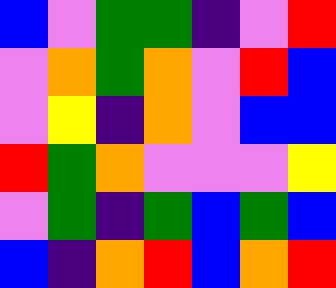[["blue", "violet", "green", "green", "indigo", "violet", "red"], ["violet", "orange", "green", "orange", "violet", "red", "blue"], ["violet", "yellow", "indigo", "orange", "violet", "blue", "blue"], ["red", "green", "orange", "violet", "violet", "violet", "yellow"], ["violet", "green", "indigo", "green", "blue", "green", "blue"], ["blue", "indigo", "orange", "red", "blue", "orange", "red"]]